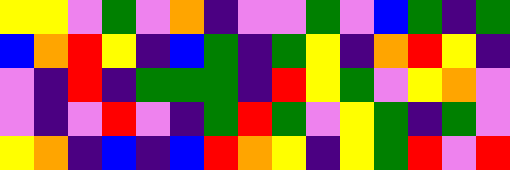[["yellow", "yellow", "violet", "green", "violet", "orange", "indigo", "violet", "violet", "green", "violet", "blue", "green", "indigo", "green"], ["blue", "orange", "red", "yellow", "indigo", "blue", "green", "indigo", "green", "yellow", "indigo", "orange", "red", "yellow", "indigo"], ["violet", "indigo", "red", "indigo", "green", "green", "green", "indigo", "red", "yellow", "green", "violet", "yellow", "orange", "violet"], ["violet", "indigo", "violet", "red", "violet", "indigo", "green", "red", "green", "violet", "yellow", "green", "indigo", "green", "violet"], ["yellow", "orange", "indigo", "blue", "indigo", "blue", "red", "orange", "yellow", "indigo", "yellow", "green", "red", "violet", "red"]]